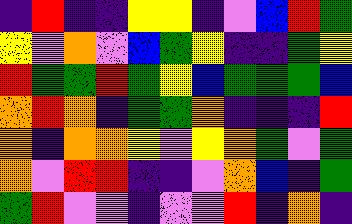[["indigo", "red", "indigo", "indigo", "yellow", "yellow", "indigo", "violet", "blue", "red", "green"], ["yellow", "violet", "orange", "violet", "blue", "green", "yellow", "indigo", "indigo", "green", "yellow"], ["red", "green", "green", "red", "green", "yellow", "blue", "green", "green", "green", "blue"], ["orange", "red", "orange", "indigo", "green", "green", "orange", "indigo", "indigo", "indigo", "red"], ["orange", "indigo", "orange", "orange", "yellow", "violet", "yellow", "orange", "green", "violet", "green"], ["orange", "violet", "red", "red", "indigo", "indigo", "violet", "orange", "blue", "indigo", "green"], ["green", "red", "violet", "violet", "indigo", "violet", "violet", "red", "indigo", "orange", "indigo"]]